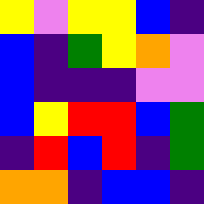[["yellow", "violet", "yellow", "yellow", "blue", "indigo"], ["blue", "indigo", "green", "yellow", "orange", "violet"], ["blue", "indigo", "indigo", "indigo", "violet", "violet"], ["blue", "yellow", "red", "red", "blue", "green"], ["indigo", "red", "blue", "red", "indigo", "green"], ["orange", "orange", "indigo", "blue", "blue", "indigo"]]